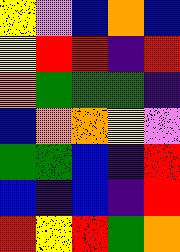[["yellow", "violet", "blue", "orange", "blue"], ["yellow", "red", "red", "indigo", "red"], ["orange", "green", "green", "green", "indigo"], ["blue", "orange", "orange", "yellow", "violet"], ["green", "green", "blue", "indigo", "red"], ["blue", "indigo", "blue", "indigo", "red"], ["red", "yellow", "red", "green", "orange"]]